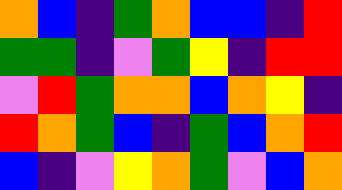[["orange", "blue", "indigo", "green", "orange", "blue", "blue", "indigo", "red"], ["green", "green", "indigo", "violet", "green", "yellow", "indigo", "red", "red"], ["violet", "red", "green", "orange", "orange", "blue", "orange", "yellow", "indigo"], ["red", "orange", "green", "blue", "indigo", "green", "blue", "orange", "red"], ["blue", "indigo", "violet", "yellow", "orange", "green", "violet", "blue", "orange"]]